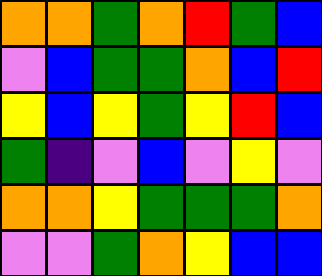[["orange", "orange", "green", "orange", "red", "green", "blue"], ["violet", "blue", "green", "green", "orange", "blue", "red"], ["yellow", "blue", "yellow", "green", "yellow", "red", "blue"], ["green", "indigo", "violet", "blue", "violet", "yellow", "violet"], ["orange", "orange", "yellow", "green", "green", "green", "orange"], ["violet", "violet", "green", "orange", "yellow", "blue", "blue"]]